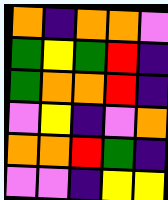[["orange", "indigo", "orange", "orange", "violet"], ["green", "yellow", "green", "red", "indigo"], ["green", "orange", "orange", "red", "indigo"], ["violet", "yellow", "indigo", "violet", "orange"], ["orange", "orange", "red", "green", "indigo"], ["violet", "violet", "indigo", "yellow", "yellow"]]